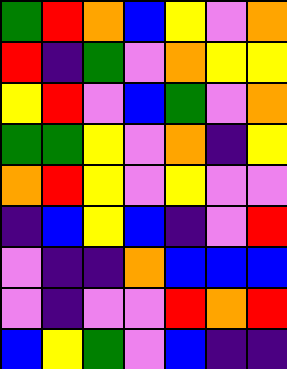[["green", "red", "orange", "blue", "yellow", "violet", "orange"], ["red", "indigo", "green", "violet", "orange", "yellow", "yellow"], ["yellow", "red", "violet", "blue", "green", "violet", "orange"], ["green", "green", "yellow", "violet", "orange", "indigo", "yellow"], ["orange", "red", "yellow", "violet", "yellow", "violet", "violet"], ["indigo", "blue", "yellow", "blue", "indigo", "violet", "red"], ["violet", "indigo", "indigo", "orange", "blue", "blue", "blue"], ["violet", "indigo", "violet", "violet", "red", "orange", "red"], ["blue", "yellow", "green", "violet", "blue", "indigo", "indigo"]]